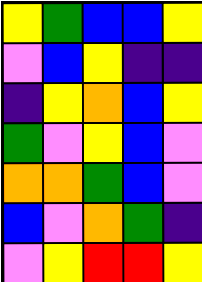[["yellow", "green", "blue", "blue", "yellow"], ["violet", "blue", "yellow", "indigo", "indigo"], ["indigo", "yellow", "orange", "blue", "yellow"], ["green", "violet", "yellow", "blue", "violet"], ["orange", "orange", "green", "blue", "violet"], ["blue", "violet", "orange", "green", "indigo"], ["violet", "yellow", "red", "red", "yellow"]]